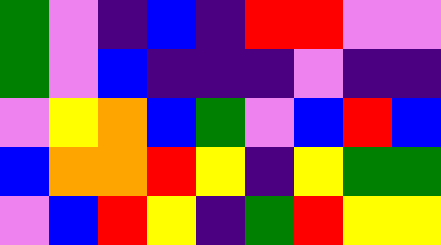[["green", "violet", "indigo", "blue", "indigo", "red", "red", "violet", "violet"], ["green", "violet", "blue", "indigo", "indigo", "indigo", "violet", "indigo", "indigo"], ["violet", "yellow", "orange", "blue", "green", "violet", "blue", "red", "blue"], ["blue", "orange", "orange", "red", "yellow", "indigo", "yellow", "green", "green"], ["violet", "blue", "red", "yellow", "indigo", "green", "red", "yellow", "yellow"]]